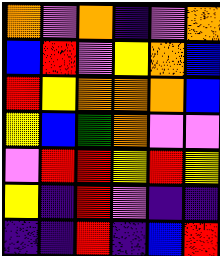[["orange", "violet", "orange", "indigo", "violet", "orange"], ["blue", "red", "violet", "yellow", "orange", "blue"], ["red", "yellow", "orange", "orange", "orange", "blue"], ["yellow", "blue", "green", "orange", "violet", "violet"], ["violet", "red", "red", "yellow", "red", "yellow"], ["yellow", "indigo", "red", "violet", "indigo", "indigo"], ["indigo", "indigo", "red", "indigo", "blue", "red"]]